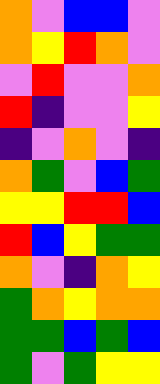[["orange", "violet", "blue", "blue", "violet"], ["orange", "yellow", "red", "orange", "violet"], ["violet", "red", "violet", "violet", "orange"], ["red", "indigo", "violet", "violet", "yellow"], ["indigo", "violet", "orange", "violet", "indigo"], ["orange", "green", "violet", "blue", "green"], ["yellow", "yellow", "red", "red", "blue"], ["red", "blue", "yellow", "green", "green"], ["orange", "violet", "indigo", "orange", "yellow"], ["green", "orange", "yellow", "orange", "orange"], ["green", "green", "blue", "green", "blue"], ["green", "violet", "green", "yellow", "yellow"]]